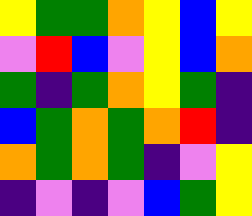[["yellow", "green", "green", "orange", "yellow", "blue", "yellow"], ["violet", "red", "blue", "violet", "yellow", "blue", "orange"], ["green", "indigo", "green", "orange", "yellow", "green", "indigo"], ["blue", "green", "orange", "green", "orange", "red", "indigo"], ["orange", "green", "orange", "green", "indigo", "violet", "yellow"], ["indigo", "violet", "indigo", "violet", "blue", "green", "yellow"]]